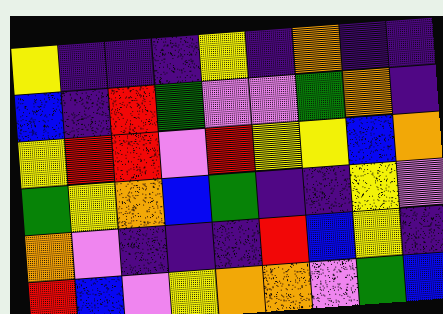[["yellow", "indigo", "indigo", "indigo", "yellow", "indigo", "orange", "indigo", "indigo"], ["blue", "indigo", "red", "green", "violet", "violet", "green", "orange", "indigo"], ["yellow", "red", "red", "violet", "red", "yellow", "yellow", "blue", "orange"], ["green", "yellow", "orange", "blue", "green", "indigo", "indigo", "yellow", "violet"], ["orange", "violet", "indigo", "indigo", "indigo", "red", "blue", "yellow", "indigo"], ["red", "blue", "violet", "yellow", "orange", "orange", "violet", "green", "blue"]]